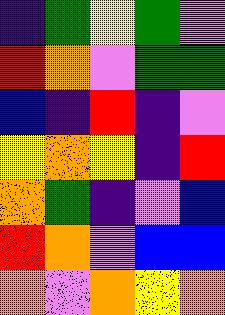[["indigo", "green", "yellow", "green", "violet"], ["red", "orange", "violet", "green", "green"], ["blue", "indigo", "red", "indigo", "violet"], ["yellow", "orange", "yellow", "indigo", "red"], ["orange", "green", "indigo", "violet", "blue"], ["red", "orange", "violet", "blue", "blue"], ["orange", "violet", "orange", "yellow", "orange"]]